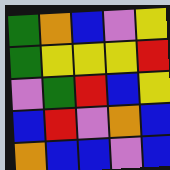[["green", "orange", "blue", "violet", "yellow"], ["green", "yellow", "yellow", "yellow", "red"], ["violet", "green", "red", "blue", "yellow"], ["blue", "red", "violet", "orange", "blue"], ["orange", "blue", "blue", "violet", "blue"]]